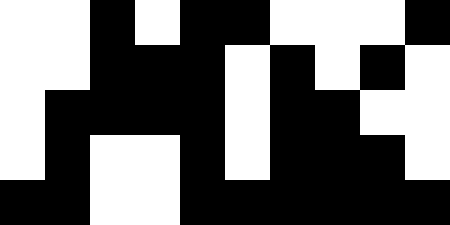[["white", "white", "black", "white", "black", "black", "white", "white", "white", "black"], ["white", "white", "black", "black", "black", "white", "black", "white", "black", "white"], ["white", "black", "black", "black", "black", "white", "black", "black", "white", "white"], ["white", "black", "white", "white", "black", "white", "black", "black", "black", "white"], ["black", "black", "white", "white", "black", "black", "black", "black", "black", "black"]]